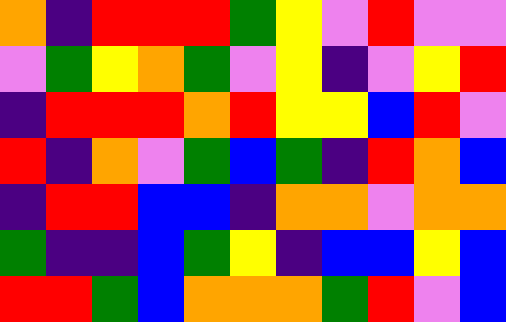[["orange", "indigo", "red", "red", "red", "green", "yellow", "violet", "red", "violet", "violet"], ["violet", "green", "yellow", "orange", "green", "violet", "yellow", "indigo", "violet", "yellow", "red"], ["indigo", "red", "red", "red", "orange", "red", "yellow", "yellow", "blue", "red", "violet"], ["red", "indigo", "orange", "violet", "green", "blue", "green", "indigo", "red", "orange", "blue"], ["indigo", "red", "red", "blue", "blue", "indigo", "orange", "orange", "violet", "orange", "orange"], ["green", "indigo", "indigo", "blue", "green", "yellow", "indigo", "blue", "blue", "yellow", "blue"], ["red", "red", "green", "blue", "orange", "orange", "orange", "green", "red", "violet", "blue"]]